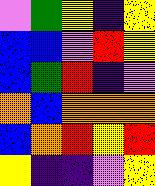[["violet", "green", "yellow", "indigo", "yellow"], ["blue", "blue", "violet", "red", "yellow"], ["blue", "green", "red", "indigo", "violet"], ["orange", "blue", "orange", "orange", "orange"], ["blue", "orange", "red", "yellow", "red"], ["yellow", "indigo", "indigo", "violet", "yellow"]]